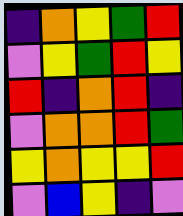[["indigo", "orange", "yellow", "green", "red"], ["violet", "yellow", "green", "red", "yellow"], ["red", "indigo", "orange", "red", "indigo"], ["violet", "orange", "orange", "red", "green"], ["yellow", "orange", "yellow", "yellow", "red"], ["violet", "blue", "yellow", "indigo", "violet"]]